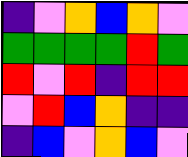[["indigo", "violet", "orange", "blue", "orange", "violet"], ["green", "green", "green", "green", "red", "green"], ["red", "violet", "red", "indigo", "red", "red"], ["violet", "red", "blue", "orange", "indigo", "indigo"], ["indigo", "blue", "violet", "orange", "blue", "violet"]]